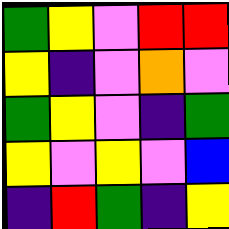[["green", "yellow", "violet", "red", "red"], ["yellow", "indigo", "violet", "orange", "violet"], ["green", "yellow", "violet", "indigo", "green"], ["yellow", "violet", "yellow", "violet", "blue"], ["indigo", "red", "green", "indigo", "yellow"]]